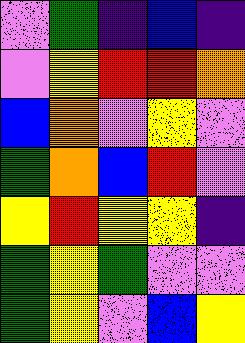[["violet", "green", "indigo", "blue", "indigo"], ["violet", "yellow", "red", "red", "orange"], ["blue", "orange", "violet", "yellow", "violet"], ["green", "orange", "blue", "red", "violet"], ["yellow", "red", "yellow", "yellow", "indigo"], ["green", "yellow", "green", "violet", "violet"], ["green", "yellow", "violet", "blue", "yellow"]]